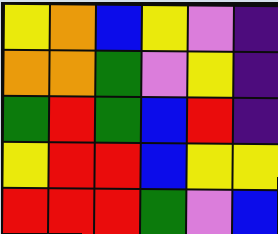[["yellow", "orange", "blue", "yellow", "violet", "indigo"], ["orange", "orange", "green", "violet", "yellow", "indigo"], ["green", "red", "green", "blue", "red", "indigo"], ["yellow", "red", "red", "blue", "yellow", "yellow"], ["red", "red", "red", "green", "violet", "blue"]]